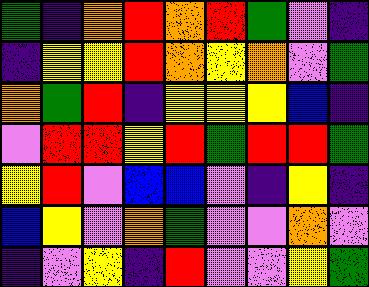[["green", "indigo", "orange", "red", "orange", "red", "green", "violet", "indigo"], ["indigo", "yellow", "yellow", "red", "orange", "yellow", "orange", "violet", "green"], ["orange", "green", "red", "indigo", "yellow", "yellow", "yellow", "blue", "indigo"], ["violet", "red", "red", "yellow", "red", "green", "red", "red", "green"], ["yellow", "red", "violet", "blue", "blue", "violet", "indigo", "yellow", "indigo"], ["blue", "yellow", "violet", "orange", "green", "violet", "violet", "orange", "violet"], ["indigo", "violet", "yellow", "indigo", "red", "violet", "violet", "yellow", "green"]]